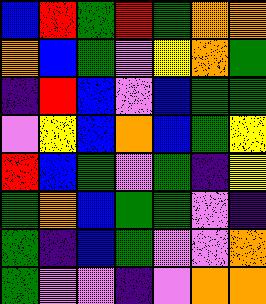[["blue", "red", "green", "red", "green", "orange", "orange"], ["orange", "blue", "green", "violet", "yellow", "orange", "green"], ["indigo", "red", "blue", "violet", "blue", "green", "green"], ["violet", "yellow", "blue", "orange", "blue", "green", "yellow"], ["red", "blue", "green", "violet", "green", "indigo", "yellow"], ["green", "orange", "blue", "green", "green", "violet", "indigo"], ["green", "indigo", "blue", "green", "violet", "violet", "orange"], ["green", "violet", "violet", "indigo", "violet", "orange", "orange"]]